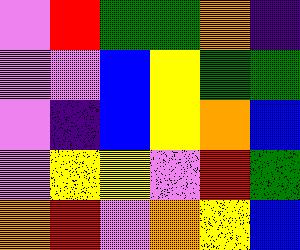[["violet", "red", "green", "green", "orange", "indigo"], ["violet", "violet", "blue", "yellow", "green", "green"], ["violet", "indigo", "blue", "yellow", "orange", "blue"], ["violet", "yellow", "yellow", "violet", "red", "green"], ["orange", "red", "violet", "orange", "yellow", "blue"]]